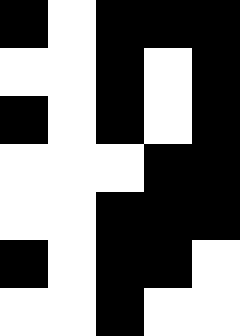[["black", "white", "black", "black", "black"], ["white", "white", "black", "white", "black"], ["black", "white", "black", "white", "black"], ["white", "white", "white", "black", "black"], ["white", "white", "black", "black", "black"], ["black", "white", "black", "black", "white"], ["white", "white", "black", "white", "white"]]